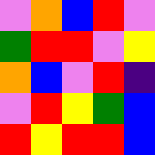[["violet", "orange", "blue", "red", "violet"], ["green", "red", "red", "violet", "yellow"], ["orange", "blue", "violet", "red", "indigo"], ["violet", "red", "yellow", "green", "blue"], ["red", "yellow", "red", "red", "blue"]]